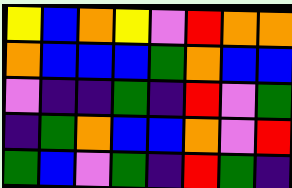[["yellow", "blue", "orange", "yellow", "violet", "red", "orange", "orange"], ["orange", "blue", "blue", "blue", "green", "orange", "blue", "blue"], ["violet", "indigo", "indigo", "green", "indigo", "red", "violet", "green"], ["indigo", "green", "orange", "blue", "blue", "orange", "violet", "red"], ["green", "blue", "violet", "green", "indigo", "red", "green", "indigo"]]